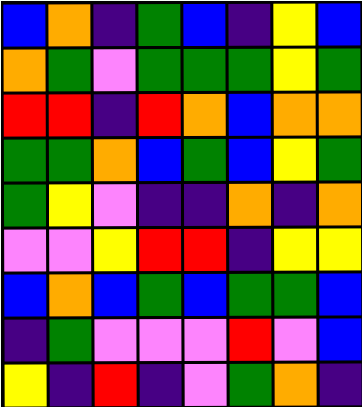[["blue", "orange", "indigo", "green", "blue", "indigo", "yellow", "blue"], ["orange", "green", "violet", "green", "green", "green", "yellow", "green"], ["red", "red", "indigo", "red", "orange", "blue", "orange", "orange"], ["green", "green", "orange", "blue", "green", "blue", "yellow", "green"], ["green", "yellow", "violet", "indigo", "indigo", "orange", "indigo", "orange"], ["violet", "violet", "yellow", "red", "red", "indigo", "yellow", "yellow"], ["blue", "orange", "blue", "green", "blue", "green", "green", "blue"], ["indigo", "green", "violet", "violet", "violet", "red", "violet", "blue"], ["yellow", "indigo", "red", "indigo", "violet", "green", "orange", "indigo"]]